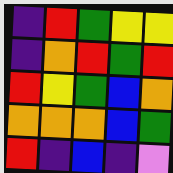[["indigo", "red", "green", "yellow", "yellow"], ["indigo", "orange", "red", "green", "red"], ["red", "yellow", "green", "blue", "orange"], ["orange", "orange", "orange", "blue", "green"], ["red", "indigo", "blue", "indigo", "violet"]]